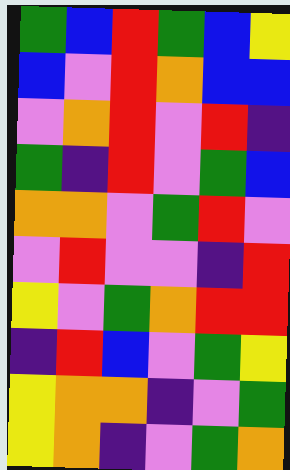[["green", "blue", "red", "green", "blue", "yellow"], ["blue", "violet", "red", "orange", "blue", "blue"], ["violet", "orange", "red", "violet", "red", "indigo"], ["green", "indigo", "red", "violet", "green", "blue"], ["orange", "orange", "violet", "green", "red", "violet"], ["violet", "red", "violet", "violet", "indigo", "red"], ["yellow", "violet", "green", "orange", "red", "red"], ["indigo", "red", "blue", "violet", "green", "yellow"], ["yellow", "orange", "orange", "indigo", "violet", "green"], ["yellow", "orange", "indigo", "violet", "green", "orange"]]